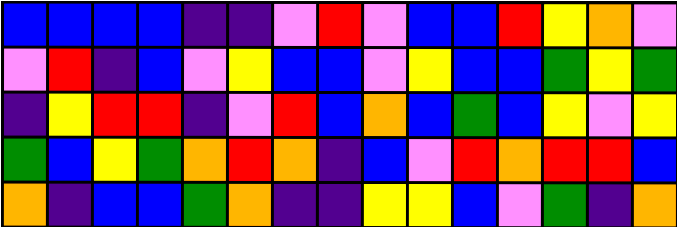[["blue", "blue", "blue", "blue", "indigo", "indigo", "violet", "red", "violet", "blue", "blue", "red", "yellow", "orange", "violet"], ["violet", "red", "indigo", "blue", "violet", "yellow", "blue", "blue", "violet", "yellow", "blue", "blue", "green", "yellow", "green"], ["indigo", "yellow", "red", "red", "indigo", "violet", "red", "blue", "orange", "blue", "green", "blue", "yellow", "violet", "yellow"], ["green", "blue", "yellow", "green", "orange", "red", "orange", "indigo", "blue", "violet", "red", "orange", "red", "red", "blue"], ["orange", "indigo", "blue", "blue", "green", "orange", "indigo", "indigo", "yellow", "yellow", "blue", "violet", "green", "indigo", "orange"]]